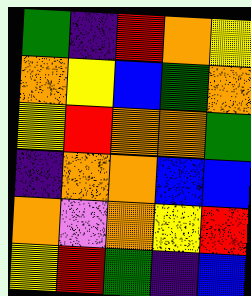[["green", "indigo", "red", "orange", "yellow"], ["orange", "yellow", "blue", "green", "orange"], ["yellow", "red", "orange", "orange", "green"], ["indigo", "orange", "orange", "blue", "blue"], ["orange", "violet", "orange", "yellow", "red"], ["yellow", "red", "green", "indigo", "blue"]]